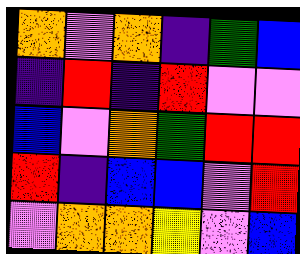[["orange", "violet", "orange", "indigo", "green", "blue"], ["indigo", "red", "indigo", "red", "violet", "violet"], ["blue", "violet", "orange", "green", "red", "red"], ["red", "indigo", "blue", "blue", "violet", "red"], ["violet", "orange", "orange", "yellow", "violet", "blue"]]